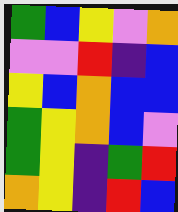[["green", "blue", "yellow", "violet", "orange"], ["violet", "violet", "red", "indigo", "blue"], ["yellow", "blue", "orange", "blue", "blue"], ["green", "yellow", "orange", "blue", "violet"], ["green", "yellow", "indigo", "green", "red"], ["orange", "yellow", "indigo", "red", "blue"]]